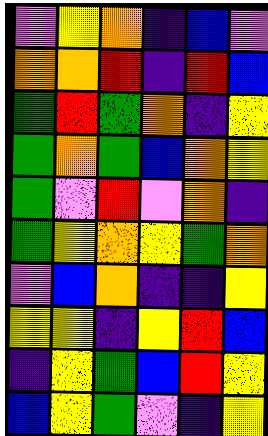[["violet", "yellow", "orange", "indigo", "blue", "violet"], ["orange", "orange", "red", "indigo", "red", "blue"], ["green", "red", "green", "orange", "indigo", "yellow"], ["green", "orange", "green", "blue", "orange", "yellow"], ["green", "violet", "red", "violet", "orange", "indigo"], ["green", "yellow", "orange", "yellow", "green", "orange"], ["violet", "blue", "orange", "indigo", "indigo", "yellow"], ["yellow", "yellow", "indigo", "yellow", "red", "blue"], ["indigo", "yellow", "green", "blue", "red", "yellow"], ["blue", "yellow", "green", "violet", "indigo", "yellow"]]